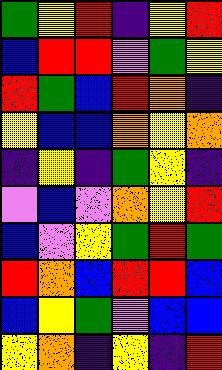[["green", "yellow", "red", "indigo", "yellow", "red"], ["blue", "red", "red", "violet", "green", "yellow"], ["red", "green", "blue", "red", "orange", "indigo"], ["yellow", "blue", "blue", "orange", "yellow", "orange"], ["indigo", "yellow", "indigo", "green", "yellow", "indigo"], ["violet", "blue", "violet", "orange", "yellow", "red"], ["blue", "violet", "yellow", "green", "red", "green"], ["red", "orange", "blue", "red", "red", "blue"], ["blue", "yellow", "green", "violet", "blue", "blue"], ["yellow", "orange", "indigo", "yellow", "indigo", "red"]]